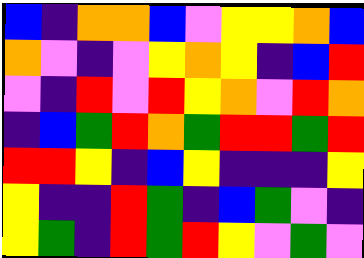[["blue", "indigo", "orange", "orange", "blue", "violet", "yellow", "yellow", "orange", "blue"], ["orange", "violet", "indigo", "violet", "yellow", "orange", "yellow", "indigo", "blue", "red"], ["violet", "indigo", "red", "violet", "red", "yellow", "orange", "violet", "red", "orange"], ["indigo", "blue", "green", "red", "orange", "green", "red", "red", "green", "red"], ["red", "red", "yellow", "indigo", "blue", "yellow", "indigo", "indigo", "indigo", "yellow"], ["yellow", "indigo", "indigo", "red", "green", "indigo", "blue", "green", "violet", "indigo"], ["yellow", "green", "indigo", "red", "green", "red", "yellow", "violet", "green", "violet"]]